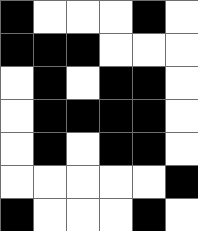[["black", "white", "white", "white", "black", "white"], ["black", "black", "black", "white", "white", "white"], ["white", "black", "white", "black", "black", "white"], ["white", "black", "black", "black", "black", "white"], ["white", "black", "white", "black", "black", "white"], ["white", "white", "white", "white", "white", "black"], ["black", "white", "white", "white", "black", "white"]]